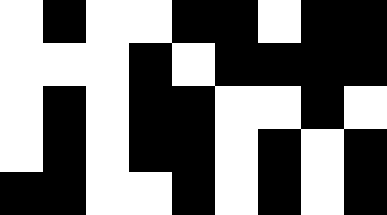[["white", "black", "white", "white", "black", "black", "white", "black", "black"], ["white", "white", "white", "black", "white", "black", "black", "black", "black"], ["white", "black", "white", "black", "black", "white", "white", "black", "white"], ["white", "black", "white", "black", "black", "white", "black", "white", "black"], ["black", "black", "white", "white", "black", "white", "black", "white", "black"]]